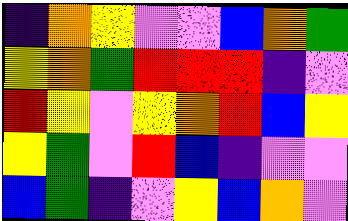[["indigo", "orange", "yellow", "violet", "violet", "blue", "orange", "green"], ["yellow", "orange", "green", "red", "red", "red", "indigo", "violet"], ["red", "yellow", "violet", "yellow", "orange", "red", "blue", "yellow"], ["yellow", "green", "violet", "red", "blue", "indigo", "violet", "violet"], ["blue", "green", "indigo", "violet", "yellow", "blue", "orange", "violet"]]